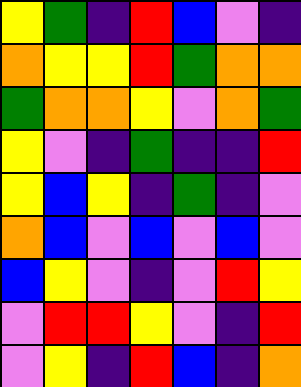[["yellow", "green", "indigo", "red", "blue", "violet", "indigo"], ["orange", "yellow", "yellow", "red", "green", "orange", "orange"], ["green", "orange", "orange", "yellow", "violet", "orange", "green"], ["yellow", "violet", "indigo", "green", "indigo", "indigo", "red"], ["yellow", "blue", "yellow", "indigo", "green", "indigo", "violet"], ["orange", "blue", "violet", "blue", "violet", "blue", "violet"], ["blue", "yellow", "violet", "indigo", "violet", "red", "yellow"], ["violet", "red", "red", "yellow", "violet", "indigo", "red"], ["violet", "yellow", "indigo", "red", "blue", "indigo", "orange"]]